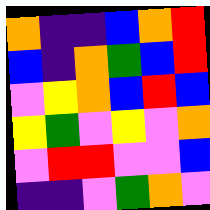[["orange", "indigo", "indigo", "blue", "orange", "red"], ["blue", "indigo", "orange", "green", "blue", "red"], ["violet", "yellow", "orange", "blue", "red", "blue"], ["yellow", "green", "violet", "yellow", "violet", "orange"], ["violet", "red", "red", "violet", "violet", "blue"], ["indigo", "indigo", "violet", "green", "orange", "violet"]]